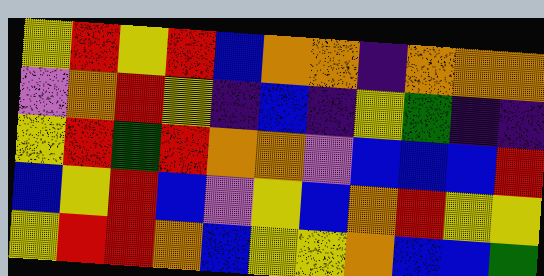[["yellow", "red", "yellow", "red", "blue", "orange", "orange", "indigo", "orange", "orange", "orange"], ["violet", "orange", "red", "yellow", "indigo", "blue", "indigo", "yellow", "green", "indigo", "indigo"], ["yellow", "red", "green", "red", "orange", "orange", "violet", "blue", "blue", "blue", "red"], ["blue", "yellow", "red", "blue", "violet", "yellow", "blue", "orange", "red", "yellow", "yellow"], ["yellow", "red", "red", "orange", "blue", "yellow", "yellow", "orange", "blue", "blue", "green"]]